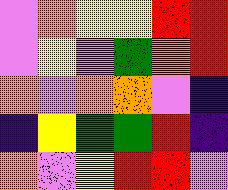[["violet", "orange", "yellow", "yellow", "red", "red"], ["violet", "yellow", "violet", "green", "orange", "red"], ["orange", "violet", "orange", "orange", "violet", "indigo"], ["indigo", "yellow", "green", "green", "red", "indigo"], ["orange", "violet", "yellow", "red", "red", "violet"]]